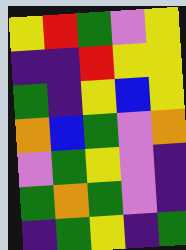[["yellow", "red", "green", "violet", "yellow"], ["indigo", "indigo", "red", "yellow", "yellow"], ["green", "indigo", "yellow", "blue", "yellow"], ["orange", "blue", "green", "violet", "orange"], ["violet", "green", "yellow", "violet", "indigo"], ["green", "orange", "green", "violet", "indigo"], ["indigo", "green", "yellow", "indigo", "green"]]